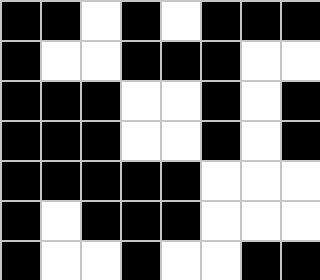[["black", "black", "white", "black", "white", "black", "black", "black"], ["black", "white", "white", "black", "black", "black", "white", "white"], ["black", "black", "black", "white", "white", "black", "white", "black"], ["black", "black", "black", "white", "white", "black", "white", "black"], ["black", "black", "black", "black", "black", "white", "white", "white"], ["black", "white", "black", "black", "black", "white", "white", "white"], ["black", "white", "white", "black", "white", "white", "black", "black"]]